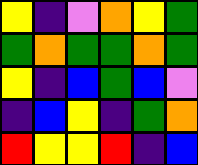[["yellow", "indigo", "violet", "orange", "yellow", "green"], ["green", "orange", "green", "green", "orange", "green"], ["yellow", "indigo", "blue", "green", "blue", "violet"], ["indigo", "blue", "yellow", "indigo", "green", "orange"], ["red", "yellow", "yellow", "red", "indigo", "blue"]]